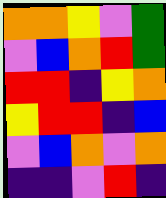[["orange", "orange", "yellow", "violet", "green"], ["violet", "blue", "orange", "red", "green"], ["red", "red", "indigo", "yellow", "orange"], ["yellow", "red", "red", "indigo", "blue"], ["violet", "blue", "orange", "violet", "orange"], ["indigo", "indigo", "violet", "red", "indigo"]]